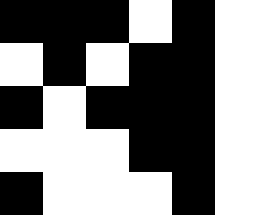[["black", "black", "black", "white", "black", "white"], ["white", "black", "white", "black", "black", "white"], ["black", "white", "black", "black", "black", "white"], ["white", "white", "white", "black", "black", "white"], ["black", "white", "white", "white", "black", "white"]]